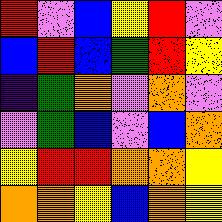[["red", "violet", "blue", "yellow", "red", "violet"], ["blue", "red", "blue", "green", "red", "yellow"], ["indigo", "green", "orange", "violet", "orange", "violet"], ["violet", "green", "blue", "violet", "blue", "orange"], ["yellow", "red", "red", "orange", "orange", "yellow"], ["orange", "orange", "yellow", "blue", "orange", "yellow"]]